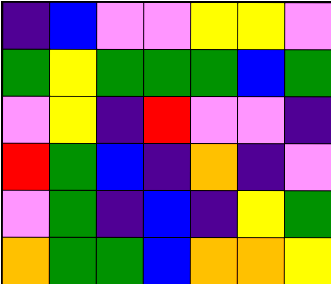[["indigo", "blue", "violet", "violet", "yellow", "yellow", "violet"], ["green", "yellow", "green", "green", "green", "blue", "green"], ["violet", "yellow", "indigo", "red", "violet", "violet", "indigo"], ["red", "green", "blue", "indigo", "orange", "indigo", "violet"], ["violet", "green", "indigo", "blue", "indigo", "yellow", "green"], ["orange", "green", "green", "blue", "orange", "orange", "yellow"]]